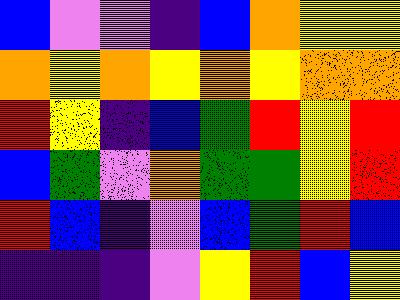[["blue", "violet", "violet", "indigo", "blue", "orange", "yellow", "yellow"], ["orange", "yellow", "orange", "yellow", "orange", "yellow", "orange", "orange"], ["red", "yellow", "indigo", "blue", "green", "red", "yellow", "red"], ["blue", "green", "violet", "orange", "green", "green", "yellow", "red"], ["red", "blue", "indigo", "violet", "blue", "green", "red", "blue"], ["indigo", "indigo", "indigo", "violet", "yellow", "red", "blue", "yellow"]]